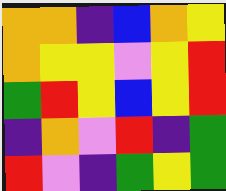[["orange", "orange", "indigo", "blue", "orange", "yellow"], ["orange", "yellow", "yellow", "violet", "yellow", "red"], ["green", "red", "yellow", "blue", "yellow", "red"], ["indigo", "orange", "violet", "red", "indigo", "green"], ["red", "violet", "indigo", "green", "yellow", "green"]]